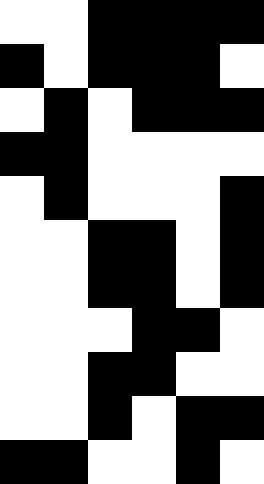[["white", "white", "black", "black", "black", "black"], ["black", "white", "black", "black", "black", "white"], ["white", "black", "white", "black", "black", "black"], ["black", "black", "white", "white", "white", "white"], ["white", "black", "white", "white", "white", "black"], ["white", "white", "black", "black", "white", "black"], ["white", "white", "black", "black", "white", "black"], ["white", "white", "white", "black", "black", "white"], ["white", "white", "black", "black", "white", "white"], ["white", "white", "black", "white", "black", "black"], ["black", "black", "white", "white", "black", "white"]]